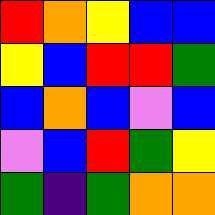[["red", "orange", "yellow", "blue", "blue"], ["yellow", "blue", "red", "red", "green"], ["blue", "orange", "blue", "violet", "blue"], ["violet", "blue", "red", "green", "yellow"], ["green", "indigo", "green", "orange", "orange"]]